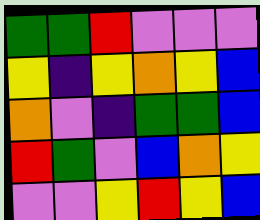[["green", "green", "red", "violet", "violet", "violet"], ["yellow", "indigo", "yellow", "orange", "yellow", "blue"], ["orange", "violet", "indigo", "green", "green", "blue"], ["red", "green", "violet", "blue", "orange", "yellow"], ["violet", "violet", "yellow", "red", "yellow", "blue"]]